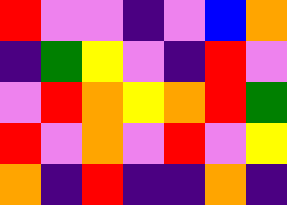[["red", "violet", "violet", "indigo", "violet", "blue", "orange"], ["indigo", "green", "yellow", "violet", "indigo", "red", "violet"], ["violet", "red", "orange", "yellow", "orange", "red", "green"], ["red", "violet", "orange", "violet", "red", "violet", "yellow"], ["orange", "indigo", "red", "indigo", "indigo", "orange", "indigo"]]